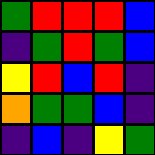[["green", "red", "red", "red", "blue"], ["indigo", "green", "red", "green", "blue"], ["yellow", "red", "blue", "red", "indigo"], ["orange", "green", "green", "blue", "indigo"], ["indigo", "blue", "indigo", "yellow", "green"]]